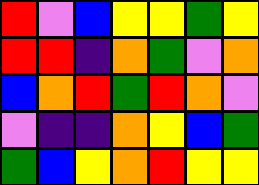[["red", "violet", "blue", "yellow", "yellow", "green", "yellow"], ["red", "red", "indigo", "orange", "green", "violet", "orange"], ["blue", "orange", "red", "green", "red", "orange", "violet"], ["violet", "indigo", "indigo", "orange", "yellow", "blue", "green"], ["green", "blue", "yellow", "orange", "red", "yellow", "yellow"]]